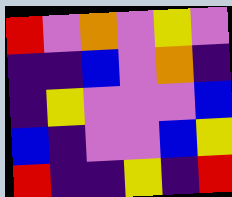[["red", "violet", "orange", "violet", "yellow", "violet"], ["indigo", "indigo", "blue", "violet", "orange", "indigo"], ["indigo", "yellow", "violet", "violet", "violet", "blue"], ["blue", "indigo", "violet", "violet", "blue", "yellow"], ["red", "indigo", "indigo", "yellow", "indigo", "red"]]